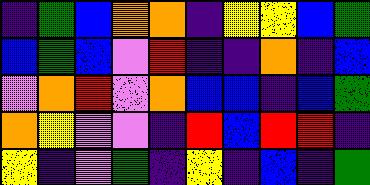[["indigo", "green", "blue", "orange", "orange", "indigo", "yellow", "yellow", "blue", "green"], ["blue", "green", "blue", "violet", "red", "indigo", "indigo", "orange", "indigo", "blue"], ["violet", "orange", "red", "violet", "orange", "blue", "blue", "indigo", "blue", "green"], ["orange", "yellow", "violet", "violet", "indigo", "red", "blue", "red", "red", "indigo"], ["yellow", "indigo", "violet", "green", "indigo", "yellow", "indigo", "blue", "indigo", "green"]]